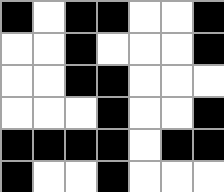[["black", "white", "black", "black", "white", "white", "black"], ["white", "white", "black", "white", "white", "white", "black"], ["white", "white", "black", "black", "white", "white", "white"], ["white", "white", "white", "black", "white", "white", "black"], ["black", "black", "black", "black", "white", "black", "black"], ["black", "white", "white", "black", "white", "white", "white"]]